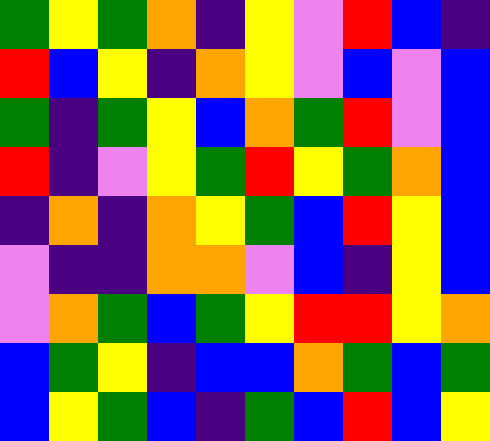[["green", "yellow", "green", "orange", "indigo", "yellow", "violet", "red", "blue", "indigo"], ["red", "blue", "yellow", "indigo", "orange", "yellow", "violet", "blue", "violet", "blue"], ["green", "indigo", "green", "yellow", "blue", "orange", "green", "red", "violet", "blue"], ["red", "indigo", "violet", "yellow", "green", "red", "yellow", "green", "orange", "blue"], ["indigo", "orange", "indigo", "orange", "yellow", "green", "blue", "red", "yellow", "blue"], ["violet", "indigo", "indigo", "orange", "orange", "violet", "blue", "indigo", "yellow", "blue"], ["violet", "orange", "green", "blue", "green", "yellow", "red", "red", "yellow", "orange"], ["blue", "green", "yellow", "indigo", "blue", "blue", "orange", "green", "blue", "green"], ["blue", "yellow", "green", "blue", "indigo", "green", "blue", "red", "blue", "yellow"]]